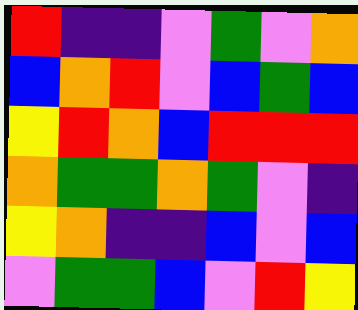[["red", "indigo", "indigo", "violet", "green", "violet", "orange"], ["blue", "orange", "red", "violet", "blue", "green", "blue"], ["yellow", "red", "orange", "blue", "red", "red", "red"], ["orange", "green", "green", "orange", "green", "violet", "indigo"], ["yellow", "orange", "indigo", "indigo", "blue", "violet", "blue"], ["violet", "green", "green", "blue", "violet", "red", "yellow"]]